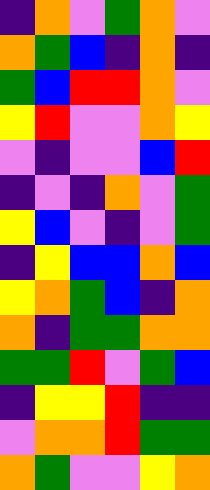[["indigo", "orange", "violet", "green", "orange", "violet"], ["orange", "green", "blue", "indigo", "orange", "indigo"], ["green", "blue", "red", "red", "orange", "violet"], ["yellow", "red", "violet", "violet", "orange", "yellow"], ["violet", "indigo", "violet", "violet", "blue", "red"], ["indigo", "violet", "indigo", "orange", "violet", "green"], ["yellow", "blue", "violet", "indigo", "violet", "green"], ["indigo", "yellow", "blue", "blue", "orange", "blue"], ["yellow", "orange", "green", "blue", "indigo", "orange"], ["orange", "indigo", "green", "green", "orange", "orange"], ["green", "green", "red", "violet", "green", "blue"], ["indigo", "yellow", "yellow", "red", "indigo", "indigo"], ["violet", "orange", "orange", "red", "green", "green"], ["orange", "green", "violet", "violet", "yellow", "orange"]]